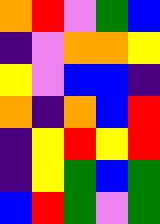[["orange", "red", "violet", "green", "blue"], ["indigo", "violet", "orange", "orange", "yellow"], ["yellow", "violet", "blue", "blue", "indigo"], ["orange", "indigo", "orange", "blue", "red"], ["indigo", "yellow", "red", "yellow", "red"], ["indigo", "yellow", "green", "blue", "green"], ["blue", "red", "green", "violet", "green"]]